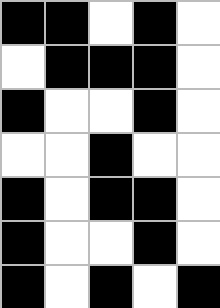[["black", "black", "white", "black", "white"], ["white", "black", "black", "black", "white"], ["black", "white", "white", "black", "white"], ["white", "white", "black", "white", "white"], ["black", "white", "black", "black", "white"], ["black", "white", "white", "black", "white"], ["black", "white", "black", "white", "black"]]